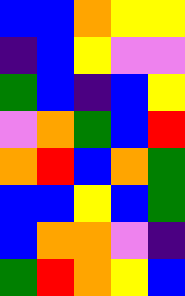[["blue", "blue", "orange", "yellow", "yellow"], ["indigo", "blue", "yellow", "violet", "violet"], ["green", "blue", "indigo", "blue", "yellow"], ["violet", "orange", "green", "blue", "red"], ["orange", "red", "blue", "orange", "green"], ["blue", "blue", "yellow", "blue", "green"], ["blue", "orange", "orange", "violet", "indigo"], ["green", "red", "orange", "yellow", "blue"]]